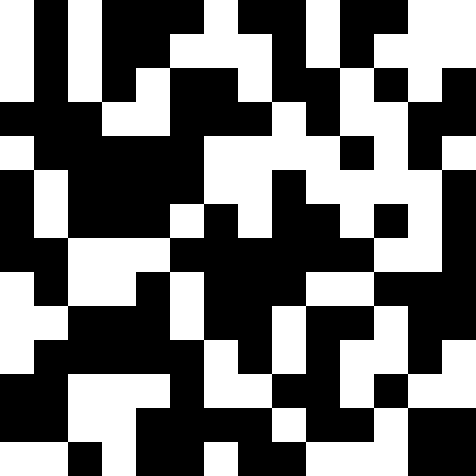[["white", "black", "white", "black", "black", "black", "white", "black", "black", "white", "black", "black", "white", "white"], ["white", "black", "white", "black", "black", "white", "white", "white", "black", "white", "black", "white", "white", "white"], ["white", "black", "white", "black", "white", "black", "black", "white", "black", "black", "white", "black", "white", "black"], ["black", "black", "black", "white", "white", "black", "black", "black", "white", "black", "white", "white", "black", "black"], ["white", "black", "black", "black", "black", "black", "white", "white", "white", "white", "black", "white", "black", "white"], ["black", "white", "black", "black", "black", "black", "white", "white", "black", "white", "white", "white", "white", "black"], ["black", "white", "black", "black", "black", "white", "black", "white", "black", "black", "white", "black", "white", "black"], ["black", "black", "white", "white", "white", "black", "black", "black", "black", "black", "black", "white", "white", "black"], ["white", "black", "white", "white", "black", "white", "black", "black", "black", "white", "white", "black", "black", "black"], ["white", "white", "black", "black", "black", "white", "black", "black", "white", "black", "black", "white", "black", "black"], ["white", "black", "black", "black", "black", "black", "white", "black", "white", "black", "white", "white", "black", "white"], ["black", "black", "white", "white", "white", "black", "white", "white", "black", "black", "white", "black", "white", "white"], ["black", "black", "white", "white", "black", "black", "black", "black", "white", "black", "black", "white", "black", "black"], ["white", "white", "black", "white", "black", "black", "white", "black", "black", "white", "white", "white", "black", "black"]]